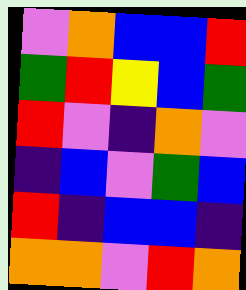[["violet", "orange", "blue", "blue", "red"], ["green", "red", "yellow", "blue", "green"], ["red", "violet", "indigo", "orange", "violet"], ["indigo", "blue", "violet", "green", "blue"], ["red", "indigo", "blue", "blue", "indigo"], ["orange", "orange", "violet", "red", "orange"]]